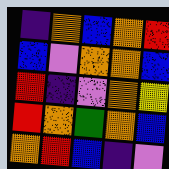[["indigo", "orange", "blue", "orange", "red"], ["blue", "violet", "orange", "orange", "blue"], ["red", "indigo", "violet", "orange", "yellow"], ["red", "orange", "green", "orange", "blue"], ["orange", "red", "blue", "indigo", "violet"]]